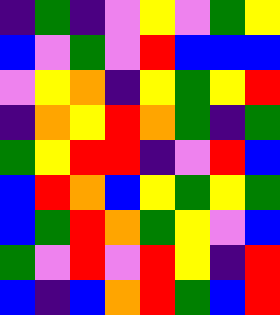[["indigo", "green", "indigo", "violet", "yellow", "violet", "green", "yellow"], ["blue", "violet", "green", "violet", "red", "blue", "blue", "blue"], ["violet", "yellow", "orange", "indigo", "yellow", "green", "yellow", "red"], ["indigo", "orange", "yellow", "red", "orange", "green", "indigo", "green"], ["green", "yellow", "red", "red", "indigo", "violet", "red", "blue"], ["blue", "red", "orange", "blue", "yellow", "green", "yellow", "green"], ["blue", "green", "red", "orange", "green", "yellow", "violet", "blue"], ["green", "violet", "red", "violet", "red", "yellow", "indigo", "red"], ["blue", "indigo", "blue", "orange", "red", "green", "blue", "red"]]